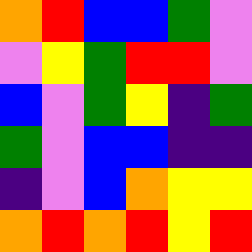[["orange", "red", "blue", "blue", "green", "violet"], ["violet", "yellow", "green", "red", "red", "violet"], ["blue", "violet", "green", "yellow", "indigo", "green"], ["green", "violet", "blue", "blue", "indigo", "indigo"], ["indigo", "violet", "blue", "orange", "yellow", "yellow"], ["orange", "red", "orange", "red", "yellow", "red"]]